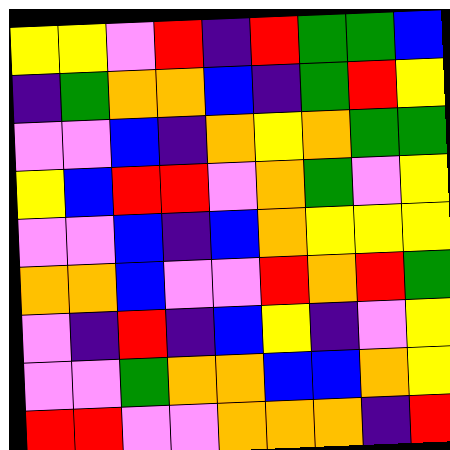[["yellow", "yellow", "violet", "red", "indigo", "red", "green", "green", "blue"], ["indigo", "green", "orange", "orange", "blue", "indigo", "green", "red", "yellow"], ["violet", "violet", "blue", "indigo", "orange", "yellow", "orange", "green", "green"], ["yellow", "blue", "red", "red", "violet", "orange", "green", "violet", "yellow"], ["violet", "violet", "blue", "indigo", "blue", "orange", "yellow", "yellow", "yellow"], ["orange", "orange", "blue", "violet", "violet", "red", "orange", "red", "green"], ["violet", "indigo", "red", "indigo", "blue", "yellow", "indigo", "violet", "yellow"], ["violet", "violet", "green", "orange", "orange", "blue", "blue", "orange", "yellow"], ["red", "red", "violet", "violet", "orange", "orange", "orange", "indigo", "red"]]